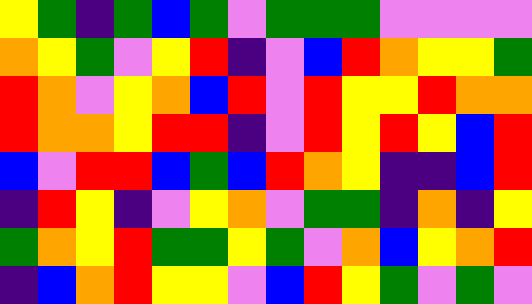[["yellow", "green", "indigo", "green", "blue", "green", "violet", "green", "green", "green", "violet", "violet", "violet", "violet"], ["orange", "yellow", "green", "violet", "yellow", "red", "indigo", "violet", "blue", "red", "orange", "yellow", "yellow", "green"], ["red", "orange", "violet", "yellow", "orange", "blue", "red", "violet", "red", "yellow", "yellow", "red", "orange", "orange"], ["red", "orange", "orange", "yellow", "red", "red", "indigo", "violet", "red", "yellow", "red", "yellow", "blue", "red"], ["blue", "violet", "red", "red", "blue", "green", "blue", "red", "orange", "yellow", "indigo", "indigo", "blue", "red"], ["indigo", "red", "yellow", "indigo", "violet", "yellow", "orange", "violet", "green", "green", "indigo", "orange", "indigo", "yellow"], ["green", "orange", "yellow", "red", "green", "green", "yellow", "green", "violet", "orange", "blue", "yellow", "orange", "red"], ["indigo", "blue", "orange", "red", "yellow", "yellow", "violet", "blue", "red", "yellow", "green", "violet", "green", "violet"]]